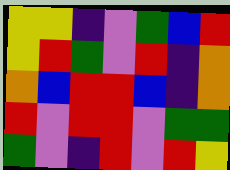[["yellow", "yellow", "indigo", "violet", "green", "blue", "red"], ["yellow", "red", "green", "violet", "red", "indigo", "orange"], ["orange", "blue", "red", "red", "blue", "indigo", "orange"], ["red", "violet", "red", "red", "violet", "green", "green"], ["green", "violet", "indigo", "red", "violet", "red", "yellow"]]